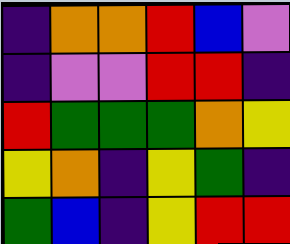[["indigo", "orange", "orange", "red", "blue", "violet"], ["indigo", "violet", "violet", "red", "red", "indigo"], ["red", "green", "green", "green", "orange", "yellow"], ["yellow", "orange", "indigo", "yellow", "green", "indigo"], ["green", "blue", "indigo", "yellow", "red", "red"]]